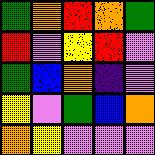[["green", "orange", "red", "orange", "green"], ["red", "violet", "yellow", "red", "violet"], ["green", "blue", "orange", "indigo", "violet"], ["yellow", "violet", "green", "blue", "orange"], ["orange", "yellow", "violet", "violet", "violet"]]